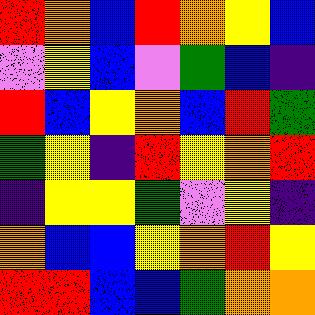[["red", "orange", "blue", "red", "orange", "yellow", "blue"], ["violet", "yellow", "blue", "violet", "green", "blue", "indigo"], ["red", "blue", "yellow", "orange", "blue", "red", "green"], ["green", "yellow", "indigo", "red", "yellow", "orange", "red"], ["indigo", "yellow", "yellow", "green", "violet", "yellow", "indigo"], ["orange", "blue", "blue", "yellow", "orange", "red", "yellow"], ["red", "red", "blue", "blue", "green", "orange", "orange"]]